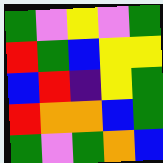[["green", "violet", "yellow", "violet", "green"], ["red", "green", "blue", "yellow", "yellow"], ["blue", "red", "indigo", "yellow", "green"], ["red", "orange", "orange", "blue", "green"], ["green", "violet", "green", "orange", "blue"]]